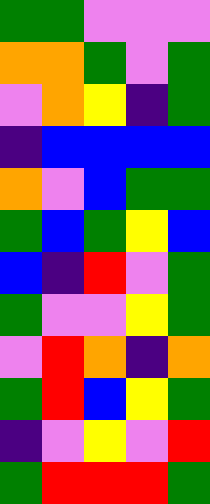[["green", "green", "violet", "violet", "violet"], ["orange", "orange", "green", "violet", "green"], ["violet", "orange", "yellow", "indigo", "green"], ["indigo", "blue", "blue", "blue", "blue"], ["orange", "violet", "blue", "green", "green"], ["green", "blue", "green", "yellow", "blue"], ["blue", "indigo", "red", "violet", "green"], ["green", "violet", "violet", "yellow", "green"], ["violet", "red", "orange", "indigo", "orange"], ["green", "red", "blue", "yellow", "green"], ["indigo", "violet", "yellow", "violet", "red"], ["green", "red", "red", "red", "green"]]